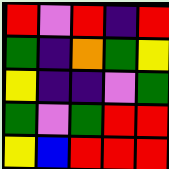[["red", "violet", "red", "indigo", "red"], ["green", "indigo", "orange", "green", "yellow"], ["yellow", "indigo", "indigo", "violet", "green"], ["green", "violet", "green", "red", "red"], ["yellow", "blue", "red", "red", "red"]]